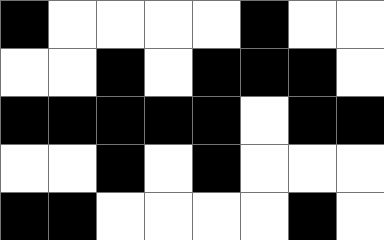[["black", "white", "white", "white", "white", "black", "white", "white"], ["white", "white", "black", "white", "black", "black", "black", "white"], ["black", "black", "black", "black", "black", "white", "black", "black"], ["white", "white", "black", "white", "black", "white", "white", "white"], ["black", "black", "white", "white", "white", "white", "black", "white"]]